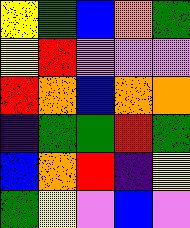[["yellow", "green", "blue", "orange", "green"], ["yellow", "red", "violet", "violet", "violet"], ["red", "orange", "blue", "orange", "orange"], ["indigo", "green", "green", "red", "green"], ["blue", "orange", "red", "indigo", "yellow"], ["green", "yellow", "violet", "blue", "violet"]]